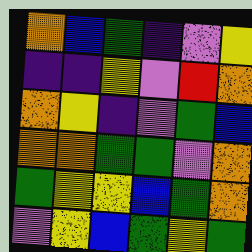[["orange", "blue", "green", "indigo", "violet", "yellow"], ["indigo", "indigo", "yellow", "violet", "red", "orange"], ["orange", "yellow", "indigo", "violet", "green", "blue"], ["orange", "orange", "green", "green", "violet", "orange"], ["green", "yellow", "yellow", "blue", "green", "orange"], ["violet", "yellow", "blue", "green", "yellow", "green"]]